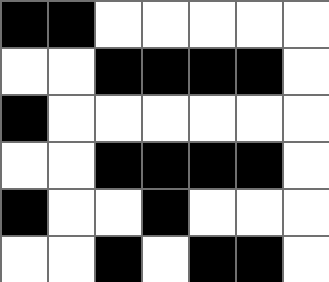[["black", "black", "white", "white", "white", "white", "white"], ["white", "white", "black", "black", "black", "black", "white"], ["black", "white", "white", "white", "white", "white", "white"], ["white", "white", "black", "black", "black", "black", "white"], ["black", "white", "white", "black", "white", "white", "white"], ["white", "white", "black", "white", "black", "black", "white"]]